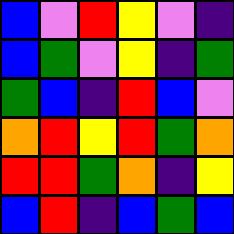[["blue", "violet", "red", "yellow", "violet", "indigo"], ["blue", "green", "violet", "yellow", "indigo", "green"], ["green", "blue", "indigo", "red", "blue", "violet"], ["orange", "red", "yellow", "red", "green", "orange"], ["red", "red", "green", "orange", "indigo", "yellow"], ["blue", "red", "indigo", "blue", "green", "blue"]]